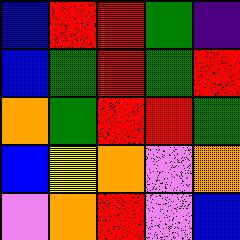[["blue", "red", "red", "green", "indigo"], ["blue", "green", "red", "green", "red"], ["orange", "green", "red", "red", "green"], ["blue", "yellow", "orange", "violet", "orange"], ["violet", "orange", "red", "violet", "blue"]]